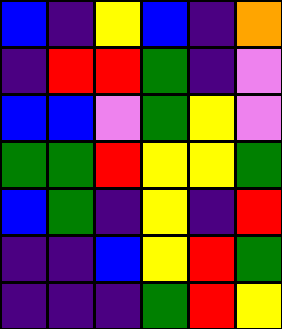[["blue", "indigo", "yellow", "blue", "indigo", "orange"], ["indigo", "red", "red", "green", "indigo", "violet"], ["blue", "blue", "violet", "green", "yellow", "violet"], ["green", "green", "red", "yellow", "yellow", "green"], ["blue", "green", "indigo", "yellow", "indigo", "red"], ["indigo", "indigo", "blue", "yellow", "red", "green"], ["indigo", "indigo", "indigo", "green", "red", "yellow"]]